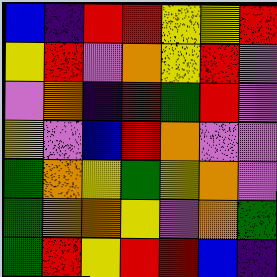[["blue", "indigo", "red", "red", "yellow", "yellow", "red"], ["yellow", "red", "violet", "orange", "yellow", "red", "violet"], ["violet", "orange", "indigo", "red", "green", "red", "violet"], ["yellow", "violet", "blue", "red", "orange", "violet", "violet"], ["green", "orange", "yellow", "green", "yellow", "orange", "violet"], ["green", "orange", "orange", "yellow", "violet", "orange", "green"], ["green", "red", "yellow", "red", "red", "blue", "indigo"]]